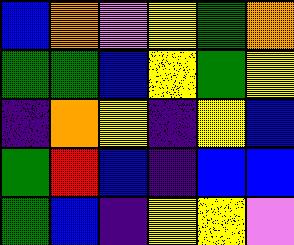[["blue", "orange", "violet", "yellow", "green", "orange"], ["green", "green", "blue", "yellow", "green", "yellow"], ["indigo", "orange", "yellow", "indigo", "yellow", "blue"], ["green", "red", "blue", "indigo", "blue", "blue"], ["green", "blue", "indigo", "yellow", "yellow", "violet"]]